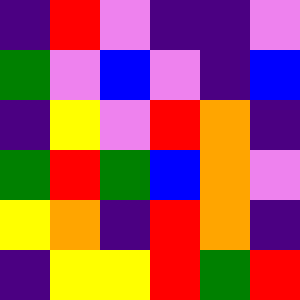[["indigo", "red", "violet", "indigo", "indigo", "violet"], ["green", "violet", "blue", "violet", "indigo", "blue"], ["indigo", "yellow", "violet", "red", "orange", "indigo"], ["green", "red", "green", "blue", "orange", "violet"], ["yellow", "orange", "indigo", "red", "orange", "indigo"], ["indigo", "yellow", "yellow", "red", "green", "red"]]